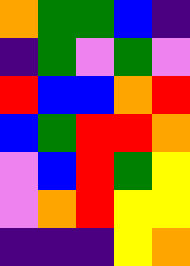[["orange", "green", "green", "blue", "indigo"], ["indigo", "green", "violet", "green", "violet"], ["red", "blue", "blue", "orange", "red"], ["blue", "green", "red", "red", "orange"], ["violet", "blue", "red", "green", "yellow"], ["violet", "orange", "red", "yellow", "yellow"], ["indigo", "indigo", "indigo", "yellow", "orange"]]